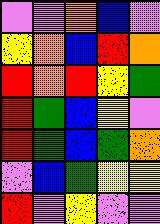[["violet", "violet", "orange", "blue", "violet"], ["yellow", "orange", "blue", "red", "orange"], ["red", "orange", "red", "yellow", "green"], ["red", "green", "blue", "yellow", "violet"], ["red", "green", "blue", "green", "orange"], ["violet", "blue", "green", "yellow", "yellow"], ["red", "violet", "yellow", "violet", "violet"]]